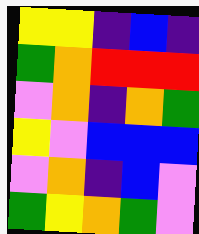[["yellow", "yellow", "indigo", "blue", "indigo"], ["green", "orange", "red", "red", "red"], ["violet", "orange", "indigo", "orange", "green"], ["yellow", "violet", "blue", "blue", "blue"], ["violet", "orange", "indigo", "blue", "violet"], ["green", "yellow", "orange", "green", "violet"]]